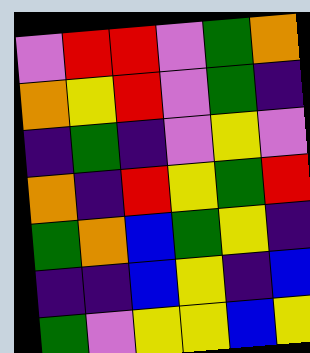[["violet", "red", "red", "violet", "green", "orange"], ["orange", "yellow", "red", "violet", "green", "indigo"], ["indigo", "green", "indigo", "violet", "yellow", "violet"], ["orange", "indigo", "red", "yellow", "green", "red"], ["green", "orange", "blue", "green", "yellow", "indigo"], ["indigo", "indigo", "blue", "yellow", "indigo", "blue"], ["green", "violet", "yellow", "yellow", "blue", "yellow"]]